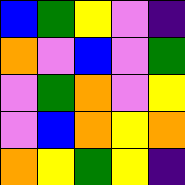[["blue", "green", "yellow", "violet", "indigo"], ["orange", "violet", "blue", "violet", "green"], ["violet", "green", "orange", "violet", "yellow"], ["violet", "blue", "orange", "yellow", "orange"], ["orange", "yellow", "green", "yellow", "indigo"]]